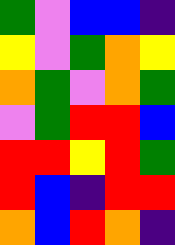[["green", "violet", "blue", "blue", "indigo"], ["yellow", "violet", "green", "orange", "yellow"], ["orange", "green", "violet", "orange", "green"], ["violet", "green", "red", "red", "blue"], ["red", "red", "yellow", "red", "green"], ["red", "blue", "indigo", "red", "red"], ["orange", "blue", "red", "orange", "indigo"]]